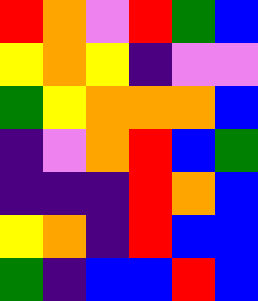[["red", "orange", "violet", "red", "green", "blue"], ["yellow", "orange", "yellow", "indigo", "violet", "violet"], ["green", "yellow", "orange", "orange", "orange", "blue"], ["indigo", "violet", "orange", "red", "blue", "green"], ["indigo", "indigo", "indigo", "red", "orange", "blue"], ["yellow", "orange", "indigo", "red", "blue", "blue"], ["green", "indigo", "blue", "blue", "red", "blue"]]